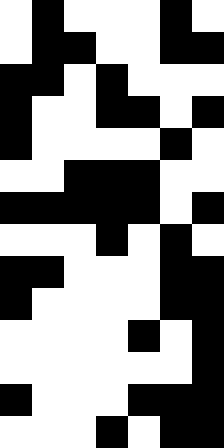[["white", "black", "white", "white", "white", "black", "white"], ["white", "black", "black", "white", "white", "black", "black"], ["black", "black", "white", "black", "white", "white", "white"], ["black", "white", "white", "black", "black", "white", "black"], ["black", "white", "white", "white", "white", "black", "white"], ["white", "white", "black", "black", "black", "white", "white"], ["black", "black", "black", "black", "black", "white", "black"], ["white", "white", "white", "black", "white", "black", "white"], ["black", "black", "white", "white", "white", "black", "black"], ["black", "white", "white", "white", "white", "black", "black"], ["white", "white", "white", "white", "black", "white", "black"], ["white", "white", "white", "white", "white", "white", "black"], ["black", "white", "white", "white", "black", "black", "black"], ["white", "white", "white", "black", "white", "black", "black"]]